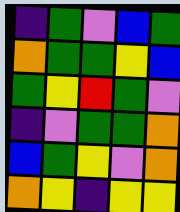[["indigo", "green", "violet", "blue", "green"], ["orange", "green", "green", "yellow", "blue"], ["green", "yellow", "red", "green", "violet"], ["indigo", "violet", "green", "green", "orange"], ["blue", "green", "yellow", "violet", "orange"], ["orange", "yellow", "indigo", "yellow", "yellow"]]